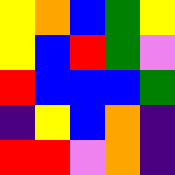[["yellow", "orange", "blue", "green", "yellow"], ["yellow", "blue", "red", "green", "violet"], ["red", "blue", "blue", "blue", "green"], ["indigo", "yellow", "blue", "orange", "indigo"], ["red", "red", "violet", "orange", "indigo"]]